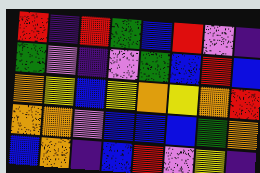[["red", "indigo", "red", "green", "blue", "red", "violet", "indigo"], ["green", "violet", "indigo", "violet", "green", "blue", "red", "blue"], ["orange", "yellow", "blue", "yellow", "orange", "yellow", "orange", "red"], ["orange", "orange", "violet", "blue", "blue", "blue", "green", "orange"], ["blue", "orange", "indigo", "blue", "red", "violet", "yellow", "indigo"]]